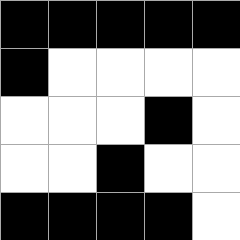[["black", "black", "black", "black", "black"], ["black", "white", "white", "white", "white"], ["white", "white", "white", "black", "white"], ["white", "white", "black", "white", "white"], ["black", "black", "black", "black", "white"]]